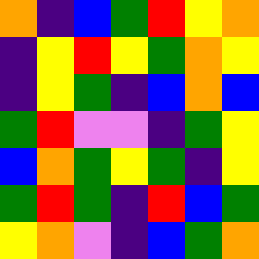[["orange", "indigo", "blue", "green", "red", "yellow", "orange"], ["indigo", "yellow", "red", "yellow", "green", "orange", "yellow"], ["indigo", "yellow", "green", "indigo", "blue", "orange", "blue"], ["green", "red", "violet", "violet", "indigo", "green", "yellow"], ["blue", "orange", "green", "yellow", "green", "indigo", "yellow"], ["green", "red", "green", "indigo", "red", "blue", "green"], ["yellow", "orange", "violet", "indigo", "blue", "green", "orange"]]